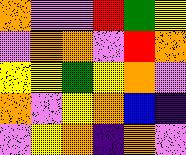[["orange", "violet", "violet", "red", "green", "yellow"], ["violet", "orange", "orange", "violet", "red", "orange"], ["yellow", "yellow", "green", "yellow", "orange", "violet"], ["orange", "violet", "yellow", "orange", "blue", "indigo"], ["violet", "yellow", "orange", "indigo", "orange", "violet"]]